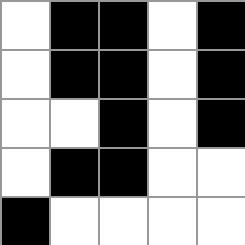[["white", "black", "black", "white", "black"], ["white", "black", "black", "white", "black"], ["white", "white", "black", "white", "black"], ["white", "black", "black", "white", "white"], ["black", "white", "white", "white", "white"]]